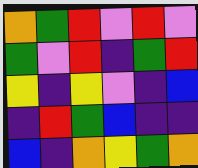[["orange", "green", "red", "violet", "red", "violet"], ["green", "violet", "red", "indigo", "green", "red"], ["yellow", "indigo", "yellow", "violet", "indigo", "blue"], ["indigo", "red", "green", "blue", "indigo", "indigo"], ["blue", "indigo", "orange", "yellow", "green", "orange"]]